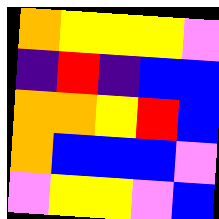[["orange", "yellow", "yellow", "yellow", "violet"], ["indigo", "red", "indigo", "blue", "blue"], ["orange", "orange", "yellow", "red", "blue"], ["orange", "blue", "blue", "blue", "violet"], ["violet", "yellow", "yellow", "violet", "blue"]]